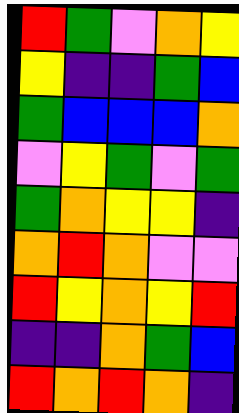[["red", "green", "violet", "orange", "yellow"], ["yellow", "indigo", "indigo", "green", "blue"], ["green", "blue", "blue", "blue", "orange"], ["violet", "yellow", "green", "violet", "green"], ["green", "orange", "yellow", "yellow", "indigo"], ["orange", "red", "orange", "violet", "violet"], ["red", "yellow", "orange", "yellow", "red"], ["indigo", "indigo", "orange", "green", "blue"], ["red", "orange", "red", "orange", "indigo"]]